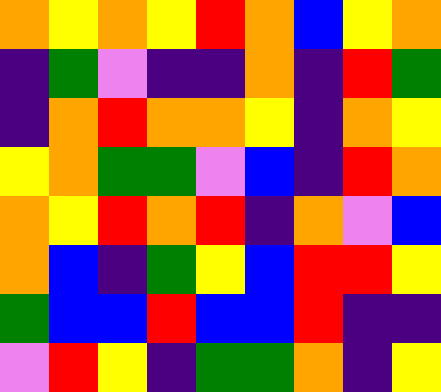[["orange", "yellow", "orange", "yellow", "red", "orange", "blue", "yellow", "orange"], ["indigo", "green", "violet", "indigo", "indigo", "orange", "indigo", "red", "green"], ["indigo", "orange", "red", "orange", "orange", "yellow", "indigo", "orange", "yellow"], ["yellow", "orange", "green", "green", "violet", "blue", "indigo", "red", "orange"], ["orange", "yellow", "red", "orange", "red", "indigo", "orange", "violet", "blue"], ["orange", "blue", "indigo", "green", "yellow", "blue", "red", "red", "yellow"], ["green", "blue", "blue", "red", "blue", "blue", "red", "indigo", "indigo"], ["violet", "red", "yellow", "indigo", "green", "green", "orange", "indigo", "yellow"]]